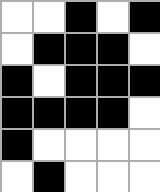[["white", "white", "black", "white", "black"], ["white", "black", "black", "black", "white"], ["black", "white", "black", "black", "black"], ["black", "black", "black", "black", "white"], ["black", "white", "white", "white", "white"], ["white", "black", "white", "white", "white"]]